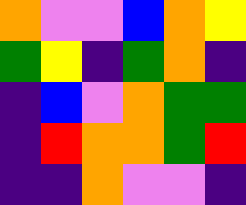[["orange", "violet", "violet", "blue", "orange", "yellow"], ["green", "yellow", "indigo", "green", "orange", "indigo"], ["indigo", "blue", "violet", "orange", "green", "green"], ["indigo", "red", "orange", "orange", "green", "red"], ["indigo", "indigo", "orange", "violet", "violet", "indigo"]]